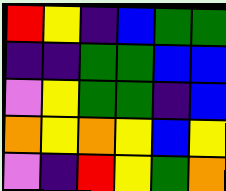[["red", "yellow", "indigo", "blue", "green", "green"], ["indigo", "indigo", "green", "green", "blue", "blue"], ["violet", "yellow", "green", "green", "indigo", "blue"], ["orange", "yellow", "orange", "yellow", "blue", "yellow"], ["violet", "indigo", "red", "yellow", "green", "orange"]]